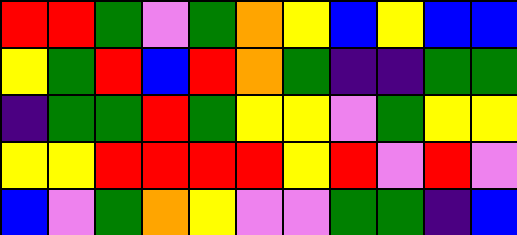[["red", "red", "green", "violet", "green", "orange", "yellow", "blue", "yellow", "blue", "blue"], ["yellow", "green", "red", "blue", "red", "orange", "green", "indigo", "indigo", "green", "green"], ["indigo", "green", "green", "red", "green", "yellow", "yellow", "violet", "green", "yellow", "yellow"], ["yellow", "yellow", "red", "red", "red", "red", "yellow", "red", "violet", "red", "violet"], ["blue", "violet", "green", "orange", "yellow", "violet", "violet", "green", "green", "indigo", "blue"]]